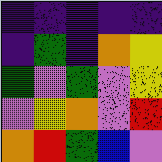[["indigo", "indigo", "indigo", "indigo", "indigo"], ["indigo", "green", "indigo", "orange", "yellow"], ["green", "violet", "green", "violet", "yellow"], ["violet", "yellow", "orange", "violet", "red"], ["orange", "red", "green", "blue", "violet"]]